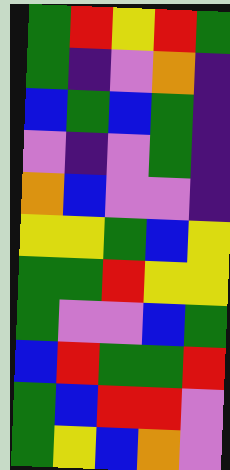[["green", "red", "yellow", "red", "green"], ["green", "indigo", "violet", "orange", "indigo"], ["blue", "green", "blue", "green", "indigo"], ["violet", "indigo", "violet", "green", "indigo"], ["orange", "blue", "violet", "violet", "indigo"], ["yellow", "yellow", "green", "blue", "yellow"], ["green", "green", "red", "yellow", "yellow"], ["green", "violet", "violet", "blue", "green"], ["blue", "red", "green", "green", "red"], ["green", "blue", "red", "red", "violet"], ["green", "yellow", "blue", "orange", "violet"]]